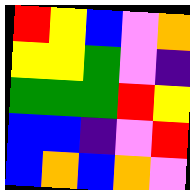[["red", "yellow", "blue", "violet", "orange"], ["yellow", "yellow", "green", "violet", "indigo"], ["green", "green", "green", "red", "yellow"], ["blue", "blue", "indigo", "violet", "red"], ["blue", "orange", "blue", "orange", "violet"]]